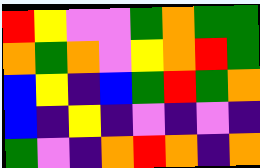[["red", "yellow", "violet", "violet", "green", "orange", "green", "green"], ["orange", "green", "orange", "violet", "yellow", "orange", "red", "green"], ["blue", "yellow", "indigo", "blue", "green", "red", "green", "orange"], ["blue", "indigo", "yellow", "indigo", "violet", "indigo", "violet", "indigo"], ["green", "violet", "indigo", "orange", "red", "orange", "indigo", "orange"]]